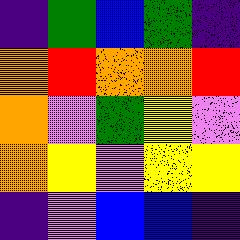[["indigo", "green", "blue", "green", "indigo"], ["orange", "red", "orange", "orange", "red"], ["orange", "violet", "green", "yellow", "violet"], ["orange", "yellow", "violet", "yellow", "yellow"], ["indigo", "violet", "blue", "blue", "indigo"]]